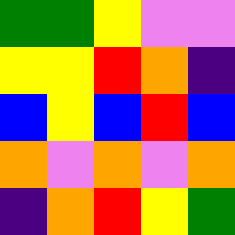[["green", "green", "yellow", "violet", "violet"], ["yellow", "yellow", "red", "orange", "indigo"], ["blue", "yellow", "blue", "red", "blue"], ["orange", "violet", "orange", "violet", "orange"], ["indigo", "orange", "red", "yellow", "green"]]